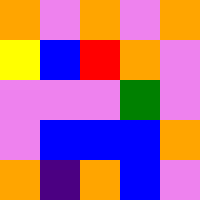[["orange", "violet", "orange", "violet", "orange"], ["yellow", "blue", "red", "orange", "violet"], ["violet", "violet", "violet", "green", "violet"], ["violet", "blue", "blue", "blue", "orange"], ["orange", "indigo", "orange", "blue", "violet"]]